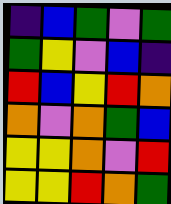[["indigo", "blue", "green", "violet", "green"], ["green", "yellow", "violet", "blue", "indigo"], ["red", "blue", "yellow", "red", "orange"], ["orange", "violet", "orange", "green", "blue"], ["yellow", "yellow", "orange", "violet", "red"], ["yellow", "yellow", "red", "orange", "green"]]